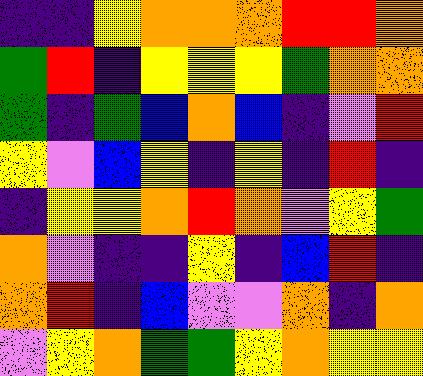[["indigo", "indigo", "yellow", "orange", "orange", "orange", "red", "red", "orange"], ["green", "red", "indigo", "yellow", "yellow", "yellow", "green", "orange", "orange"], ["green", "indigo", "green", "blue", "orange", "blue", "indigo", "violet", "red"], ["yellow", "violet", "blue", "yellow", "indigo", "yellow", "indigo", "red", "indigo"], ["indigo", "yellow", "yellow", "orange", "red", "orange", "violet", "yellow", "green"], ["orange", "violet", "indigo", "indigo", "yellow", "indigo", "blue", "red", "indigo"], ["orange", "red", "indigo", "blue", "violet", "violet", "orange", "indigo", "orange"], ["violet", "yellow", "orange", "green", "green", "yellow", "orange", "yellow", "yellow"]]